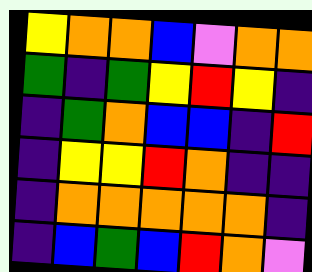[["yellow", "orange", "orange", "blue", "violet", "orange", "orange"], ["green", "indigo", "green", "yellow", "red", "yellow", "indigo"], ["indigo", "green", "orange", "blue", "blue", "indigo", "red"], ["indigo", "yellow", "yellow", "red", "orange", "indigo", "indigo"], ["indigo", "orange", "orange", "orange", "orange", "orange", "indigo"], ["indigo", "blue", "green", "blue", "red", "orange", "violet"]]